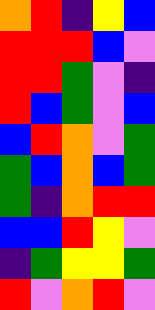[["orange", "red", "indigo", "yellow", "blue"], ["red", "red", "red", "blue", "violet"], ["red", "red", "green", "violet", "indigo"], ["red", "blue", "green", "violet", "blue"], ["blue", "red", "orange", "violet", "green"], ["green", "blue", "orange", "blue", "green"], ["green", "indigo", "orange", "red", "red"], ["blue", "blue", "red", "yellow", "violet"], ["indigo", "green", "yellow", "yellow", "green"], ["red", "violet", "orange", "red", "violet"]]